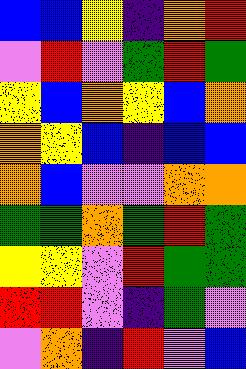[["blue", "blue", "yellow", "indigo", "orange", "red"], ["violet", "red", "violet", "green", "red", "green"], ["yellow", "blue", "orange", "yellow", "blue", "orange"], ["orange", "yellow", "blue", "indigo", "blue", "blue"], ["orange", "blue", "violet", "violet", "orange", "orange"], ["green", "green", "orange", "green", "red", "green"], ["yellow", "yellow", "violet", "red", "green", "green"], ["red", "red", "violet", "indigo", "green", "violet"], ["violet", "orange", "indigo", "red", "violet", "blue"]]